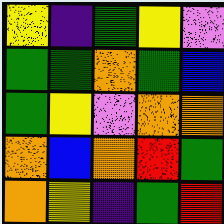[["yellow", "indigo", "green", "yellow", "violet"], ["green", "green", "orange", "green", "blue"], ["green", "yellow", "violet", "orange", "orange"], ["orange", "blue", "orange", "red", "green"], ["orange", "yellow", "indigo", "green", "red"]]